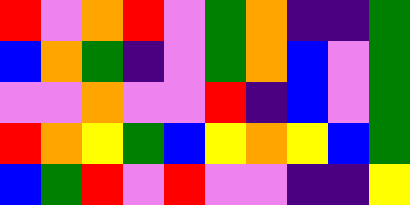[["red", "violet", "orange", "red", "violet", "green", "orange", "indigo", "indigo", "green"], ["blue", "orange", "green", "indigo", "violet", "green", "orange", "blue", "violet", "green"], ["violet", "violet", "orange", "violet", "violet", "red", "indigo", "blue", "violet", "green"], ["red", "orange", "yellow", "green", "blue", "yellow", "orange", "yellow", "blue", "green"], ["blue", "green", "red", "violet", "red", "violet", "violet", "indigo", "indigo", "yellow"]]